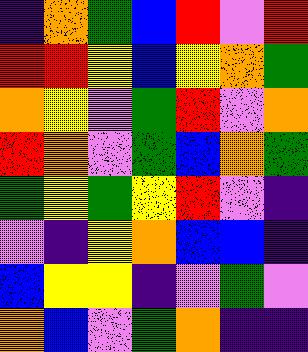[["indigo", "orange", "green", "blue", "red", "violet", "red"], ["red", "red", "yellow", "blue", "yellow", "orange", "green"], ["orange", "yellow", "violet", "green", "red", "violet", "orange"], ["red", "orange", "violet", "green", "blue", "orange", "green"], ["green", "yellow", "green", "yellow", "red", "violet", "indigo"], ["violet", "indigo", "yellow", "orange", "blue", "blue", "indigo"], ["blue", "yellow", "yellow", "indigo", "violet", "green", "violet"], ["orange", "blue", "violet", "green", "orange", "indigo", "indigo"]]